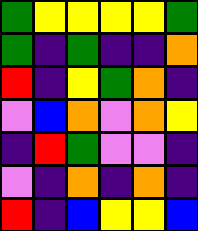[["green", "yellow", "yellow", "yellow", "yellow", "green"], ["green", "indigo", "green", "indigo", "indigo", "orange"], ["red", "indigo", "yellow", "green", "orange", "indigo"], ["violet", "blue", "orange", "violet", "orange", "yellow"], ["indigo", "red", "green", "violet", "violet", "indigo"], ["violet", "indigo", "orange", "indigo", "orange", "indigo"], ["red", "indigo", "blue", "yellow", "yellow", "blue"]]